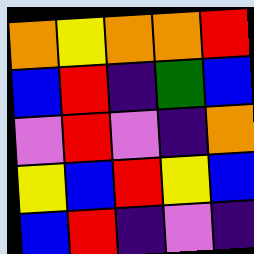[["orange", "yellow", "orange", "orange", "red"], ["blue", "red", "indigo", "green", "blue"], ["violet", "red", "violet", "indigo", "orange"], ["yellow", "blue", "red", "yellow", "blue"], ["blue", "red", "indigo", "violet", "indigo"]]